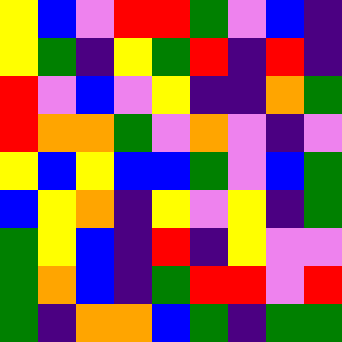[["yellow", "blue", "violet", "red", "red", "green", "violet", "blue", "indigo"], ["yellow", "green", "indigo", "yellow", "green", "red", "indigo", "red", "indigo"], ["red", "violet", "blue", "violet", "yellow", "indigo", "indigo", "orange", "green"], ["red", "orange", "orange", "green", "violet", "orange", "violet", "indigo", "violet"], ["yellow", "blue", "yellow", "blue", "blue", "green", "violet", "blue", "green"], ["blue", "yellow", "orange", "indigo", "yellow", "violet", "yellow", "indigo", "green"], ["green", "yellow", "blue", "indigo", "red", "indigo", "yellow", "violet", "violet"], ["green", "orange", "blue", "indigo", "green", "red", "red", "violet", "red"], ["green", "indigo", "orange", "orange", "blue", "green", "indigo", "green", "green"]]